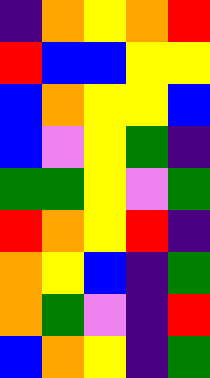[["indigo", "orange", "yellow", "orange", "red"], ["red", "blue", "blue", "yellow", "yellow"], ["blue", "orange", "yellow", "yellow", "blue"], ["blue", "violet", "yellow", "green", "indigo"], ["green", "green", "yellow", "violet", "green"], ["red", "orange", "yellow", "red", "indigo"], ["orange", "yellow", "blue", "indigo", "green"], ["orange", "green", "violet", "indigo", "red"], ["blue", "orange", "yellow", "indigo", "green"]]